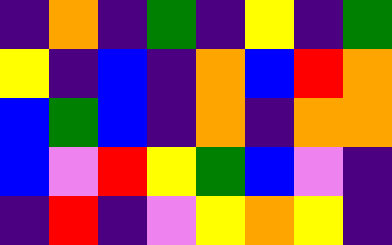[["indigo", "orange", "indigo", "green", "indigo", "yellow", "indigo", "green"], ["yellow", "indigo", "blue", "indigo", "orange", "blue", "red", "orange"], ["blue", "green", "blue", "indigo", "orange", "indigo", "orange", "orange"], ["blue", "violet", "red", "yellow", "green", "blue", "violet", "indigo"], ["indigo", "red", "indigo", "violet", "yellow", "orange", "yellow", "indigo"]]